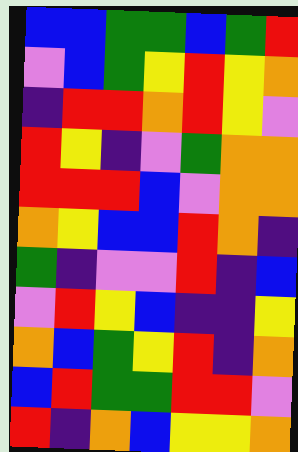[["blue", "blue", "green", "green", "blue", "green", "red"], ["violet", "blue", "green", "yellow", "red", "yellow", "orange"], ["indigo", "red", "red", "orange", "red", "yellow", "violet"], ["red", "yellow", "indigo", "violet", "green", "orange", "orange"], ["red", "red", "red", "blue", "violet", "orange", "orange"], ["orange", "yellow", "blue", "blue", "red", "orange", "indigo"], ["green", "indigo", "violet", "violet", "red", "indigo", "blue"], ["violet", "red", "yellow", "blue", "indigo", "indigo", "yellow"], ["orange", "blue", "green", "yellow", "red", "indigo", "orange"], ["blue", "red", "green", "green", "red", "red", "violet"], ["red", "indigo", "orange", "blue", "yellow", "yellow", "orange"]]